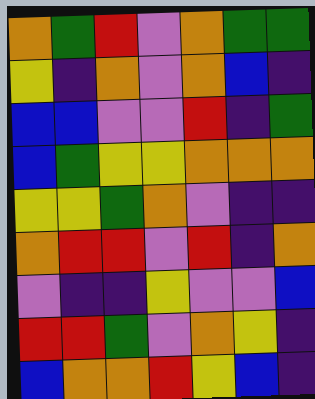[["orange", "green", "red", "violet", "orange", "green", "green"], ["yellow", "indigo", "orange", "violet", "orange", "blue", "indigo"], ["blue", "blue", "violet", "violet", "red", "indigo", "green"], ["blue", "green", "yellow", "yellow", "orange", "orange", "orange"], ["yellow", "yellow", "green", "orange", "violet", "indigo", "indigo"], ["orange", "red", "red", "violet", "red", "indigo", "orange"], ["violet", "indigo", "indigo", "yellow", "violet", "violet", "blue"], ["red", "red", "green", "violet", "orange", "yellow", "indigo"], ["blue", "orange", "orange", "red", "yellow", "blue", "indigo"]]